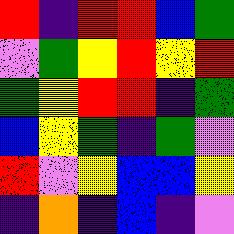[["red", "indigo", "red", "red", "blue", "green"], ["violet", "green", "yellow", "red", "yellow", "red"], ["green", "yellow", "red", "red", "indigo", "green"], ["blue", "yellow", "green", "indigo", "green", "violet"], ["red", "violet", "yellow", "blue", "blue", "yellow"], ["indigo", "orange", "indigo", "blue", "indigo", "violet"]]